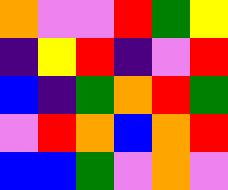[["orange", "violet", "violet", "red", "green", "yellow"], ["indigo", "yellow", "red", "indigo", "violet", "red"], ["blue", "indigo", "green", "orange", "red", "green"], ["violet", "red", "orange", "blue", "orange", "red"], ["blue", "blue", "green", "violet", "orange", "violet"]]